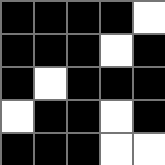[["black", "black", "black", "black", "white"], ["black", "black", "black", "white", "black"], ["black", "white", "black", "black", "black"], ["white", "black", "black", "white", "black"], ["black", "black", "black", "white", "white"]]